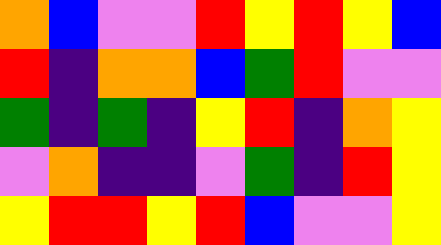[["orange", "blue", "violet", "violet", "red", "yellow", "red", "yellow", "blue"], ["red", "indigo", "orange", "orange", "blue", "green", "red", "violet", "violet"], ["green", "indigo", "green", "indigo", "yellow", "red", "indigo", "orange", "yellow"], ["violet", "orange", "indigo", "indigo", "violet", "green", "indigo", "red", "yellow"], ["yellow", "red", "red", "yellow", "red", "blue", "violet", "violet", "yellow"]]